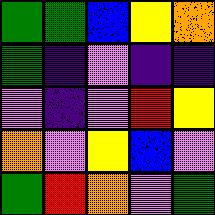[["green", "green", "blue", "yellow", "orange"], ["green", "indigo", "violet", "indigo", "indigo"], ["violet", "indigo", "violet", "red", "yellow"], ["orange", "violet", "yellow", "blue", "violet"], ["green", "red", "orange", "violet", "green"]]